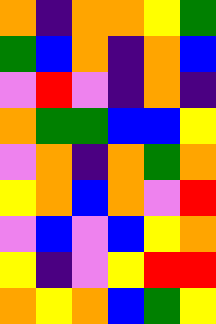[["orange", "indigo", "orange", "orange", "yellow", "green"], ["green", "blue", "orange", "indigo", "orange", "blue"], ["violet", "red", "violet", "indigo", "orange", "indigo"], ["orange", "green", "green", "blue", "blue", "yellow"], ["violet", "orange", "indigo", "orange", "green", "orange"], ["yellow", "orange", "blue", "orange", "violet", "red"], ["violet", "blue", "violet", "blue", "yellow", "orange"], ["yellow", "indigo", "violet", "yellow", "red", "red"], ["orange", "yellow", "orange", "blue", "green", "yellow"]]